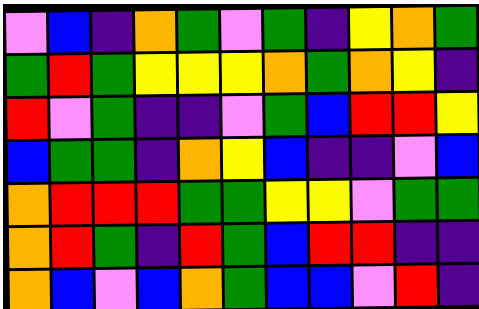[["violet", "blue", "indigo", "orange", "green", "violet", "green", "indigo", "yellow", "orange", "green"], ["green", "red", "green", "yellow", "yellow", "yellow", "orange", "green", "orange", "yellow", "indigo"], ["red", "violet", "green", "indigo", "indigo", "violet", "green", "blue", "red", "red", "yellow"], ["blue", "green", "green", "indigo", "orange", "yellow", "blue", "indigo", "indigo", "violet", "blue"], ["orange", "red", "red", "red", "green", "green", "yellow", "yellow", "violet", "green", "green"], ["orange", "red", "green", "indigo", "red", "green", "blue", "red", "red", "indigo", "indigo"], ["orange", "blue", "violet", "blue", "orange", "green", "blue", "blue", "violet", "red", "indigo"]]